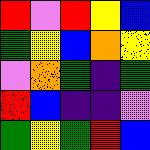[["red", "violet", "red", "yellow", "blue"], ["green", "yellow", "blue", "orange", "yellow"], ["violet", "orange", "green", "indigo", "green"], ["red", "blue", "indigo", "indigo", "violet"], ["green", "yellow", "green", "red", "blue"]]